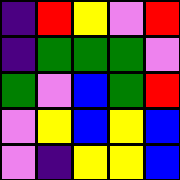[["indigo", "red", "yellow", "violet", "red"], ["indigo", "green", "green", "green", "violet"], ["green", "violet", "blue", "green", "red"], ["violet", "yellow", "blue", "yellow", "blue"], ["violet", "indigo", "yellow", "yellow", "blue"]]